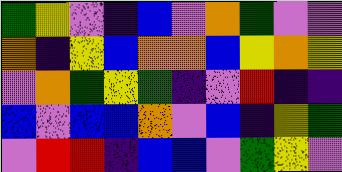[["green", "yellow", "violet", "indigo", "blue", "violet", "orange", "green", "violet", "violet"], ["orange", "indigo", "yellow", "blue", "orange", "orange", "blue", "yellow", "orange", "yellow"], ["violet", "orange", "green", "yellow", "green", "indigo", "violet", "red", "indigo", "indigo"], ["blue", "violet", "blue", "blue", "orange", "violet", "blue", "indigo", "yellow", "green"], ["violet", "red", "red", "indigo", "blue", "blue", "violet", "green", "yellow", "violet"]]